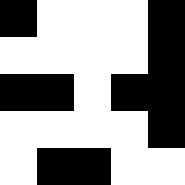[["black", "white", "white", "white", "black"], ["white", "white", "white", "white", "black"], ["black", "black", "white", "black", "black"], ["white", "white", "white", "white", "black"], ["white", "black", "black", "white", "white"]]